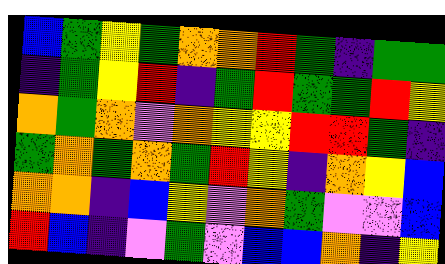[["blue", "green", "yellow", "green", "orange", "orange", "red", "green", "indigo", "green", "green"], ["indigo", "green", "yellow", "red", "indigo", "green", "red", "green", "green", "red", "yellow"], ["orange", "green", "orange", "violet", "orange", "yellow", "yellow", "red", "red", "green", "indigo"], ["green", "orange", "green", "orange", "green", "red", "yellow", "indigo", "orange", "yellow", "blue"], ["orange", "orange", "indigo", "blue", "yellow", "violet", "orange", "green", "violet", "violet", "blue"], ["red", "blue", "indigo", "violet", "green", "violet", "blue", "blue", "orange", "indigo", "yellow"]]